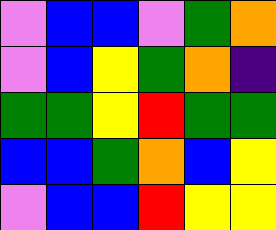[["violet", "blue", "blue", "violet", "green", "orange"], ["violet", "blue", "yellow", "green", "orange", "indigo"], ["green", "green", "yellow", "red", "green", "green"], ["blue", "blue", "green", "orange", "blue", "yellow"], ["violet", "blue", "blue", "red", "yellow", "yellow"]]